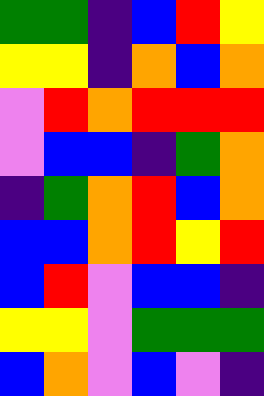[["green", "green", "indigo", "blue", "red", "yellow"], ["yellow", "yellow", "indigo", "orange", "blue", "orange"], ["violet", "red", "orange", "red", "red", "red"], ["violet", "blue", "blue", "indigo", "green", "orange"], ["indigo", "green", "orange", "red", "blue", "orange"], ["blue", "blue", "orange", "red", "yellow", "red"], ["blue", "red", "violet", "blue", "blue", "indigo"], ["yellow", "yellow", "violet", "green", "green", "green"], ["blue", "orange", "violet", "blue", "violet", "indigo"]]